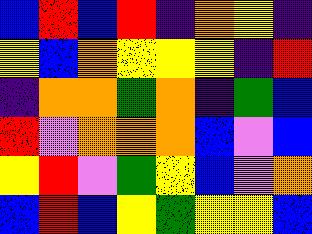[["blue", "red", "blue", "red", "indigo", "orange", "yellow", "indigo"], ["yellow", "blue", "orange", "yellow", "yellow", "yellow", "indigo", "red"], ["indigo", "orange", "orange", "green", "orange", "indigo", "green", "blue"], ["red", "violet", "orange", "orange", "orange", "blue", "violet", "blue"], ["yellow", "red", "violet", "green", "yellow", "blue", "violet", "orange"], ["blue", "red", "blue", "yellow", "green", "yellow", "yellow", "blue"]]